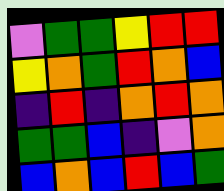[["violet", "green", "green", "yellow", "red", "red"], ["yellow", "orange", "green", "red", "orange", "blue"], ["indigo", "red", "indigo", "orange", "red", "orange"], ["green", "green", "blue", "indigo", "violet", "orange"], ["blue", "orange", "blue", "red", "blue", "green"]]